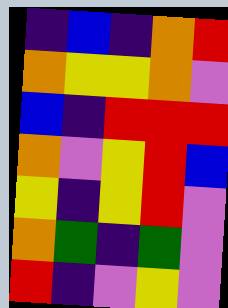[["indigo", "blue", "indigo", "orange", "red"], ["orange", "yellow", "yellow", "orange", "violet"], ["blue", "indigo", "red", "red", "red"], ["orange", "violet", "yellow", "red", "blue"], ["yellow", "indigo", "yellow", "red", "violet"], ["orange", "green", "indigo", "green", "violet"], ["red", "indigo", "violet", "yellow", "violet"]]